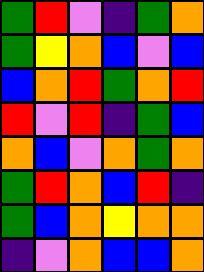[["green", "red", "violet", "indigo", "green", "orange"], ["green", "yellow", "orange", "blue", "violet", "blue"], ["blue", "orange", "red", "green", "orange", "red"], ["red", "violet", "red", "indigo", "green", "blue"], ["orange", "blue", "violet", "orange", "green", "orange"], ["green", "red", "orange", "blue", "red", "indigo"], ["green", "blue", "orange", "yellow", "orange", "orange"], ["indigo", "violet", "orange", "blue", "blue", "orange"]]